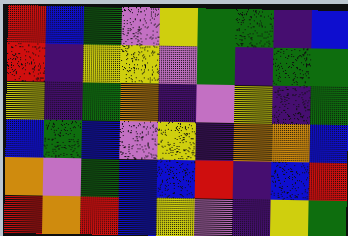[["red", "blue", "green", "violet", "yellow", "green", "green", "indigo", "blue"], ["red", "indigo", "yellow", "yellow", "violet", "green", "indigo", "green", "green"], ["yellow", "indigo", "green", "orange", "indigo", "violet", "yellow", "indigo", "green"], ["blue", "green", "blue", "violet", "yellow", "indigo", "orange", "orange", "blue"], ["orange", "violet", "green", "blue", "blue", "red", "indigo", "blue", "red"], ["red", "orange", "red", "blue", "yellow", "violet", "indigo", "yellow", "green"]]